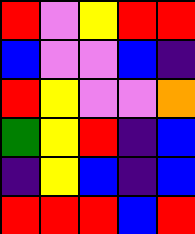[["red", "violet", "yellow", "red", "red"], ["blue", "violet", "violet", "blue", "indigo"], ["red", "yellow", "violet", "violet", "orange"], ["green", "yellow", "red", "indigo", "blue"], ["indigo", "yellow", "blue", "indigo", "blue"], ["red", "red", "red", "blue", "red"]]